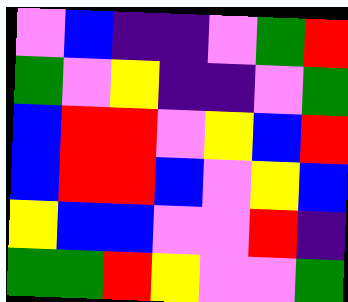[["violet", "blue", "indigo", "indigo", "violet", "green", "red"], ["green", "violet", "yellow", "indigo", "indigo", "violet", "green"], ["blue", "red", "red", "violet", "yellow", "blue", "red"], ["blue", "red", "red", "blue", "violet", "yellow", "blue"], ["yellow", "blue", "blue", "violet", "violet", "red", "indigo"], ["green", "green", "red", "yellow", "violet", "violet", "green"]]